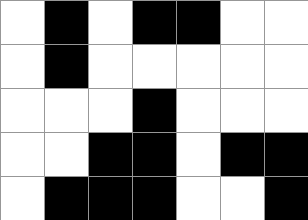[["white", "black", "white", "black", "black", "white", "white"], ["white", "black", "white", "white", "white", "white", "white"], ["white", "white", "white", "black", "white", "white", "white"], ["white", "white", "black", "black", "white", "black", "black"], ["white", "black", "black", "black", "white", "white", "black"]]